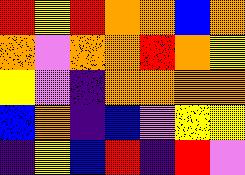[["red", "yellow", "red", "orange", "orange", "blue", "orange"], ["orange", "violet", "orange", "orange", "red", "orange", "yellow"], ["yellow", "violet", "indigo", "orange", "orange", "orange", "orange"], ["blue", "orange", "indigo", "blue", "violet", "yellow", "yellow"], ["indigo", "yellow", "blue", "red", "indigo", "red", "violet"]]